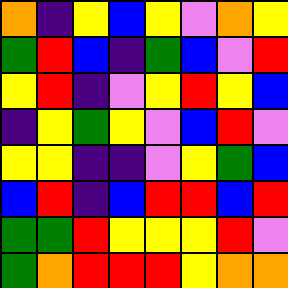[["orange", "indigo", "yellow", "blue", "yellow", "violet", "orange", "yellow"], ["green", "red", "blue", "indigo", "green", "blue", "violet", "red"], ["yellow", "red", "indigo", "violet", "yellow", "red", "yellow", "blue"], ["indigo", "yellow", "green", "yellow", "violet", "blue", "red", "violet"], ["yellow", "yellow", "indigo", "indigo", "violet", "yellow", "green", "blue"], ["blue", "red", "indigo", "blue", "red", "red", "blue", "red"], ["green", "green", "red", "yellow", "yellow", "yellow", "red", "violet"], ["green", "orange", "red", "red", "red", "yellow", "orange", "orange"]]